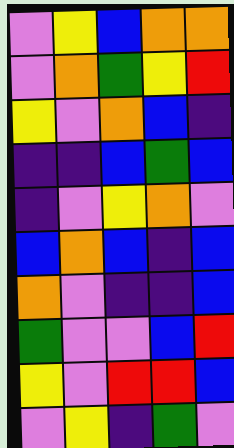[["violet", "yellow", "blue", "orange", "orange"], ["violet", "orange", "green", "yellow", "red"], ["yellow", "violet", "orange", "blue", "indigo"], ["indigo", "indigo", "blue", "green", "blue"], ["indigo", "violet", "yellow", "orange", "violet"], ["blue", "orange", "blue", "indigo", "blue"], ["orange", "violet", "indigo", "indigo", "blue"], ["green", "violet", "violet", "blue", "red"], ["yellow", "violet", "red", "red", "blue"], ["violet", "yellow", "indigo", "green", "violet"]]